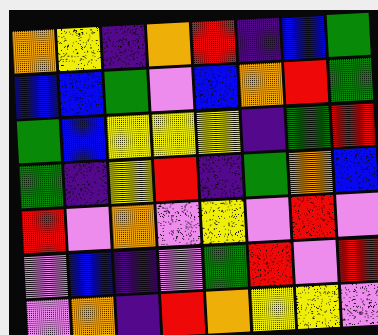[["orange", "yellow", "indigo", "orange", "red", "indigo", "blue", "green"], ["blue", "blue", "green", "violet", "blue", "orange", "red", "green"], ["green", "blue", "yellow", "yellow", "yellow", "indigo", "green", "red"], ["green", "indigo", "yellow", "red", "indigo", "green", "orange", "blue"], ["red", "violet", "orange", "violet", "yellow", "violet", "red", "violet"], ["violet", "blue", "indigo", "violet", "green", "red", "violet", "red"], ["violet", "orange", "indigo", "red", "orange", "yellow", "yellow", "violet"]]